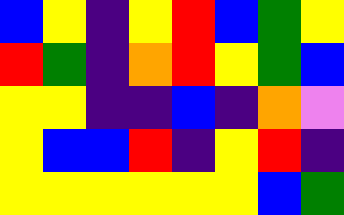[["blue", "yellow", "indigo", "yellow", "red", "blue", "green", "yellow"], ["red", "green", "indigo", "orange", "red", "yellow", "green", "blue"], ["yellow", "yellow", "indigo", "indigo", "blue", "indigo", "orange", "violet"], ["yellow", "blue", "blue", "red", "indigo", "yellow", "red", "indigo"], ["yellow", "yellow", "yellow", "yellow", "yellow", "yellow", "blue", "green"]]